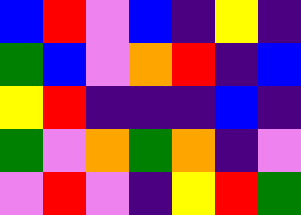[["blue", "red", "violet", "blue", "indigo", "yellow", "indigo"], ["green", "blue", "violet", "orange", "red", "indigo", "blue"], ["yellow", "red", "indigo", "indigo", "indigo", "blue", "indigo"], ["green", "violet", "orange", "green", "orange", "indigo", "violet"], ["violet", "red", "violet", "indigo", "yellow", "red", "green"]]